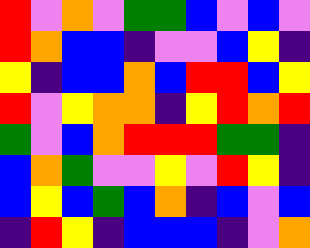[["red", "violet", "orange", "violet", "green", "green", "blue", "violet", "blue", "violet"], ["red", "orange", "blue", "blue", "indigo", "violet", "violet", "blue", "yellow", "indigo"], ["yellow", "indigo", "blue", "blue", "orange", "blue", "red", "red", "blue", "yellow"], ["red", "violet", "yellow", "orange", "orange", "indigo", "yellow", "red", "orange", "red"], ["green", "violet", "blue", "orange", "red", "red", "red", "green", "green", "indigo"], ["blue", "orange", "green", "violet", "violet", "yellow", "violet", "red", "yellow", "indigo"], ["blue", "yellow", "blue", "green", "blue", "orange", "indigo", "blue", "violet", "blue"], ["indigo", "red", "yellow", "indigo", "blue", "blue", "blue", "indigo", "violet", "orange"]]